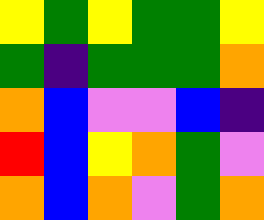[["yellow", "green", "yellow", "green", "green", "yellow"], ["green", "indigo", "green", "green", "green", "orange"], ["orange", "blue", "violet", "violet", "blue", "indigo"], ["red", "blue", "yellow", "orange", "green", "violet"], ["orange", "blue", "orange", "violet", "green", "orange"]]